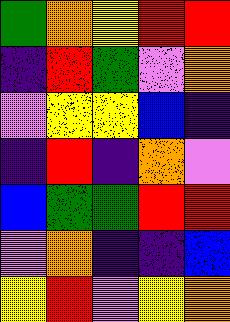[["green", "orange", "yellow", "red", "red"], ["indigo", "red", "green", "violet", "orange"], ["violet", "yellow", "yellow", "blue", "indigo"], ["indigo", "red", "indigo", "orange", "violet"], ["blue", "green", "green", "red", "red"], ["violet", "orange", "indigo", "indigo", "blue"], ["yellow", "red", "violet", "yellow", "orange"]]